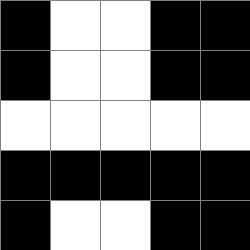[["black", "white", "white", "black", "black"], ["black", "white", "white", "black", "black"], ["white", "white", "white", "white", "white"], ["black", "black", "black", "black", "black"], ["black", "white", "white", "black", "black"]]